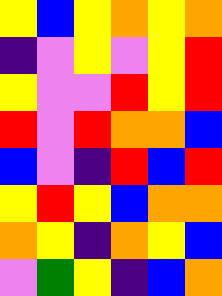[["yellow", "blue", "yellow", "orange", "yellow", "orange"], ["indigo", "violet", "yellow", "violet", "yellow", "red"], ["yellow", "violet", "violet", "red", "yellow", "red"], ["red", "violet", "red", "orange", "orange", "blue"], ["blue", "violet", "indigo", "red", "blue", "red"], ["yellow", "red", "yellow", "blue", "orange", "orange"], ["orange", "yellow", "indigo", "orange", "yellow", "blue"], ["violet", "green", "yellow", "indigo", "blue", "orange"]]